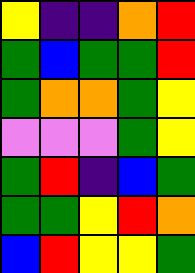[["yellow", "indigo", "indigo", "orange", "red"], ["green", "blue", "green", "green", "red"], ["green", "orange", "orange", "green", "yellow"], ["violet", "violet", "violet", "green", "yellow"], ["green", "red", "indigo", "blue", "green"], ["green", "green", "yellow", "red", "orange"], ["blue", "red", "yellow", "yellow", "green"]]